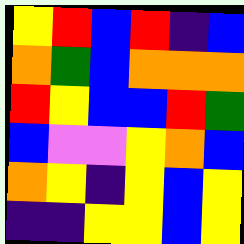[["yellow", "red", "blue", "red", "indigo", "blue"], ["orange", "green", "blue", "orange", "orange", "orange"], ["red", "yellow", "blue", "blue", "red", "green"], ["blue", "violet", "violet", "yellow", "orange", "blue"], ["orange", "yellow", "indigo", "yellow", "blue", "yellow"], ["indigo", "indigo", "yellow", "yellow", "blue", "yellow"]]